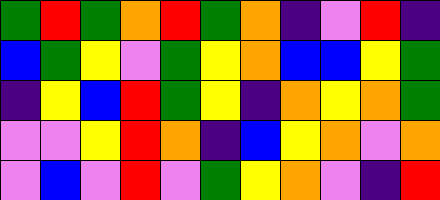[["green", "red", "green", "orange", "red", "green", "orange", "indigo", "violet", "red", "indigo"], ["blue", "green", "yellow", "violet", "green", "yellow", "orange", "blue", "blue", "yellow", "green"], ["indigo", "yellow", "blue", "red", "green", "yellow", "indigo", "orange", "yellow", "orange", "green"], ["violet", "violet", "yellow", "red", "orange", "indigo", "blue", "yellow", "orange", "violet", "orange"], ["violet", "blue", "violet", "red", "violet", "green", "yellow", "orange", "violet", "indigo", "red"]]